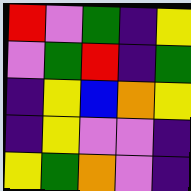[["red", "violet", "green", "indigo", "yellow"], ["violet", "green", "red", "indigo", "green"], ["indigo", "yellow", "blue", "orange", "yellow"], ["indigo", "yellow", "violet", "violet", "indigo"], ["yellow", "green", "orange", "violet", "indigo"]]